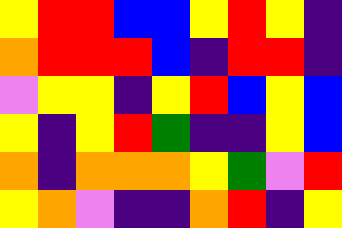[["yellow", "red", "red", "blue", "blue", "yellow", "red", "yellow", "indigo"], ["orange", "red", "red", "red", "blue", "indigo", "red", "red", "indigo"], ["violet", "yellow", "yellow", "indigo", "yellow", "red", "blue", "yellow", "blue"], ["yellow", "indigo", "yellow", "red", "green", "indigo", "indigo", "yellow", "blue"], ["orange", "indigo", "orange", "orange", "orange", "yellow", "green", "violet", "red"], ["yellow", "orange", "violet", "indigo", "indigo", "orange", "red", "indigo", "yellow"]]